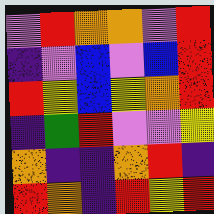[["violet", "red", "orange", "orange", "violet", "red"], ["indigo", "violet", "blue", "violet", "blue", "red"], ["red", "yellow", "blue", "yellow", "orange", "red"], ["indigo", "green", "red", "violet", "violet", "yellow"], ["orange", "indigo", "indigo", "orange", "red", "indigo"], ["red", "orange", "indigo", "red", "yellow", "red"]]